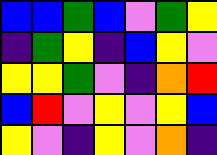[["blue", "blue", "green", "blue", "violet", "green", "yellow"], ["indigo", "green", "yellow", "indigo", "blue", "yellow", "violet"], ["yellow", "yellow", "green", "violet", "indigo", "orange", "red"], ["blue", "red", "violet", "yellow", "violet", "yellow", "blue"], ["yellow", "violet", "indigo", "yellow", "violet", "orange", "indigo"]]